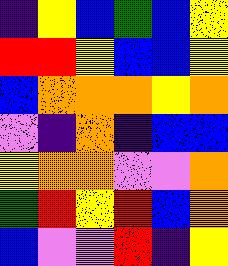[["indigo", "yellow", "blue", "green", "blue", "yellow"], ["red", "red", "yellow", "blue", "blue", "yellow"], ["blue", "orange", "orange", "orange", "yellow", "orange"], ["violet", "indigo", "orange", "indigo", "blue", "blue"], ["yellow", "orange", "orange", "violet", "violet", "orange"], ["green", "red", "yellow", "red", "blue", "orange"], ["blue", "violet", "violet", "red", "indigo", "yellow"]]